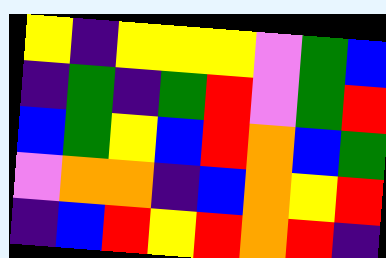[["yellow", "indigo", "yellow", "yellow", "yellow", "violet", "green", "blue"], ["indigo", "green", "indigo", "green", "red", "violet", "green", "red"], ["blue", "green", "yellow", "blue", "red", "orange", "blue", "green"], ["violet", "orange", "orange", "indigo", "blue", "orange", "yellow", "red"], ["indigo", "blue", "red", "yellow", "red", "orange", "red", "indigo"]]